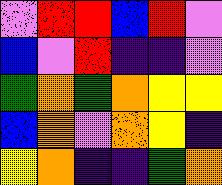[["violet", "red", "red", "blue", "red", "violet"], ["blue", "violet", "red", "indigo", "indigo", "violet"], ["green", "orange", "green", "orange", "yellow", "yellow"], ["blue", "orange", "violet", "orange", "yellow", "indigo"], ["yellow", "orange", "indigo", "indigo", "green", "orange"]]